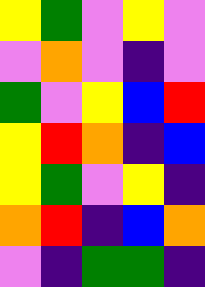[["yellow", "green", "violet", "yellow", "violet"], ["violet", "orange", "violet", "indigo", "violet"], ["green", "violet", "yellow", "blue", "red"], ["yellow", "red", "orange", "indigo", "blue"], ["yellow", "green", "violet", "yellow", "indigo"], ["orange", "red", "indigo", "blue", "orange"], ["violet", "indigo", "green", "green", "indigo"]]